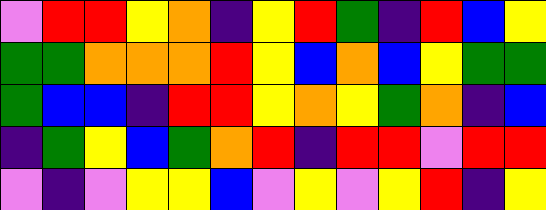[["violet", "red", "red", "yellow", "orange", "indigo", "yellow", "red", "green", "indigo", "red", "blue", "yellow"], ["green", "green", "orange", "orange", "orange", "red", "yellow", "blue", "orange", "blue", "yellow", "green", "green"], ["green", "blue", "blue", "indigo", "red", "red", "yellow", "orange", "yellow", "green", "orange", "indigo", "blue"], ["indigo", "green", "yellow", "blue", "green", "orange", "red", "indigo", "red", "red", "violet", "red", "red"], ["violet", "indigo", "violet", "yellow", "yellow", "blue", "violet", "yellow", "violet", "yellow", "red", "indigo", "yellow"]]